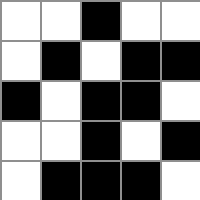[["white", "white", "black", "white", "white"], ["white", "black", "white", "black", "black"], ["black", "white", "black", "black", "white"], ["white", "white", "black", "white", "black"], ["white", "black", "black", "black", "white"]]